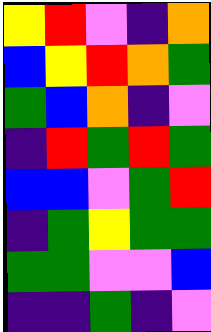[["yellow", "red", "violet", "indigo", "orange"], ["blue", "yellow", "red", "orange", "green"], ["green", "blue", "orange", "indigo", "violet"], ["indigo", "red", "green", "red", "green"], ["blue", "blue", "violet", "green", "red"], ["indigo", "green", "yellow", "green", "green"], ["green", "green", "violet", "violet", "blue"], ["indigo", "indigo", "green", "indigo", "violet"]]